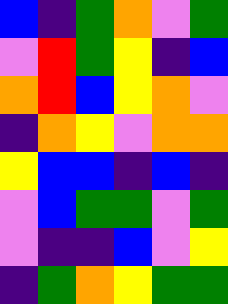[["blue", "indigo", "green", "orange", "violet", "green"], ["violet", "red", "green", "yellow", "indigo", "blue"], ["orange", "red", "blue", "yellow", "orange", "violet"], ["indigo", "orange", "yellow", "violet", "orange", "orange"], ["yellow", "blue", "blue", "indigo", "blue", "indigo"], ["violet", "blue", "green", "green", "violet", "green"], ["violet", "indigo", "indigo", "blue", "violet", "yellow"], ["indigo", "green", "orange", "yellow", "green", "green"]]